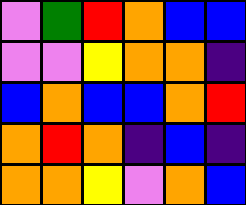[["violet", "green", "red", "orange", "blue", "blue"], ["violet", "violet", "yellow", "orange", "orange", "indigo"], ["blue", "orange", "blue", "blue", "orange", "red"], ["orange", "red", "orange", "indigo", "blue", "indigo"], ["orange", "orange", "yellow", "violet", "orange", "blue"]]